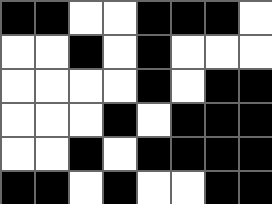[["black", "black", "white", "white", "black", "black", "black", "white"], ["white", "white", "black", "white", "black", "white", "white", "white"], ["white", "white", "white", "white", "black", "white", "black", "black"], ["white", "white", "white", "black", "white", "black", "black", "black"], ["white", "white", "black", "white", "black", "black", "black", "black"], ["black", "black", "white", "black", "white", "white", "black", "black"]]